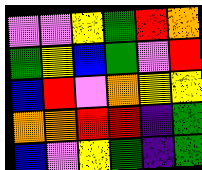[["violet", "violet", "yellow", "green", "red", "orange"], ["green", "yellow", "blue", "green", "violet", "red"], ["blue", "red", "violet", "orange", "yellow", "yellow"], ["orange", "orange", "red", "red", "indigo", "green"], ["blue", "violet", "yellow", "green", "indigo", "green"]]